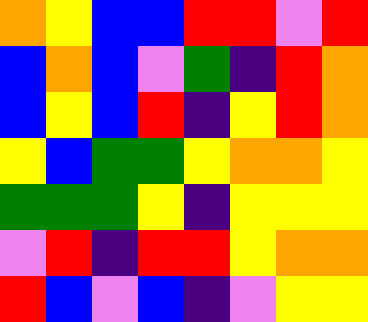[["orange", "yellow", "blue", "blue", "red", "red", "violet", "red"], ["blue", "orange", "blue", "violet", "green", "indigo", "red", "orange"], ["blue", "yellow", "blue", "red", "indigo", "yellow", "red", "orange"], ["yellow", "blue", "green", "green", "yellow", "orange", "orange", "yellow"], ["green", "green", "green", "yellow", "indigo", "yellow", "yellow", "yellow"], ["violet", "red", "indigo", "red", "red", "yellow", "orange", "orange"], ["red", "blue", "violet", "blue", "indigo", "violet", "yellow", "yellow"]]